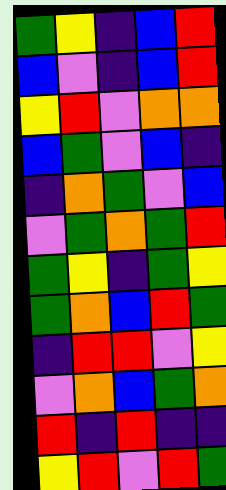[["green", "yellow", "indigo", "blue", "red"], ["blue", "violet", "indigo", "blue", "red"], ["yellow", "red", "violet", "orange", "orange"], ["blue", "green", "violet", "blue", "indigo"], ["indigo", "orange", "green", "violet", "blue"], ["violet", "green", "orange", "green", "red"], ["green", "yellow", "indigo", "green", "yellow"], ["green", "orange", "blue", "red", "green"], ["indigo", "red", "red", "violet", "yellow"], ["violet", "orange", "blue", "green", "orange"], ["red", "indigo", "red", "indigo", "indigo"], ["yellow", "red", "violet", "red", "green"]]